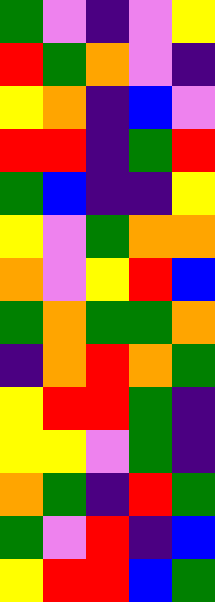[["green", "violet", "indigo", "violet", "yellow"], ["red", "green", "orange", "violet", "indigo"], ["yellow", "orange", "indigo", "blue", "violet"], ["red", "red", "indigo", "green", "red"], ["green", "blue", "indigo", "indigo", "yellow"], ["yellow", "violet", "green", "orange", "orange"], ["orange", "violet", "yellow", "red", "blue"], ["green", "orange", "green", "green", "orange"], ["indigo", "orange", "red", "orange", "green"], ["yellow", "red", "red", "green", "indigo"], ["yellow", "yellow", "violet", "green", "indigo"], ["orange", "green", "indigo", "red", "green"], ["green", "violet", "red", "indigo", "blue"], ["yellow", "red", "red", "blue", "green"]]